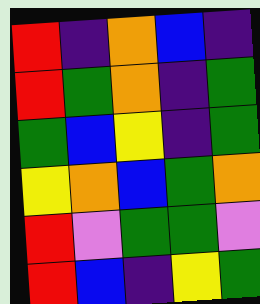[["red", "indigo", "orange", "blue", "indigo"], ["red", "green", "orange", "indigo", "green"], ["green", "blue", "yellow", "indigo", "green"], ["yellow", "orange", "blue", "green", "orange"], ["red", "violet", "green", "green", "violet"], ["red", "blue", "indigo", "yellow", "green"]]